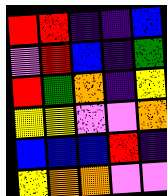[["red", "red", "indigo", "indigo", "blue"], ["violet", "red", "blue", "indigo", "green"], ["red", "green", "orange", "indigo", "yellow"], ["yellow", "yellow", "violet", "violet", "orange"], ["blue", "blue", "blue", "red", "indigo"], ["yellow", "orange", "orange", "violet", "violet"]]